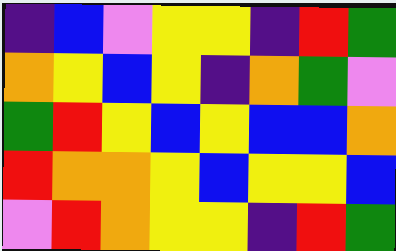[["indigo", "blue", "violet", "yellow", "yellow", "indigo", "red", "green"], ["orange", "yellow", "blue", "yellow", "indigo", "orange", "green", "violet"], ["green", "red", "yellow", "blue", "yellow", "blue", "blue", "orange"], ["red", "orange", "orange", "yellow", "blue", "yellow", "yellow", "blue"], ["violet", "red", "orange", "yellow", "yellow", "indigo", "red", "green"]]